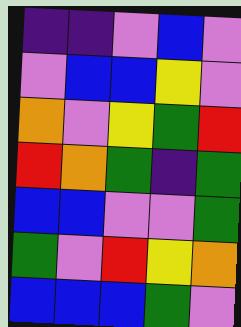[["indigo", "indigo", "violet", "blue", "violet"], ["violet", "blue", "blue", "yellow", "violet"], ["orange", "violet", "yellow", "green", "red"], ["red", "orange", "green", "indigo", "green"], ["blue", "blue", "violet", "violet", "green"], ["green", "violet", "red", "yellow", "orange"], ["blue", "blue", "blue", "green", "violet"]]